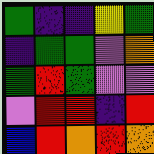[["green", "indigo", "indigo", "yellow", "green"], ["indigo", "green", "green", "violet", "orange"], ["green", "red", "green", "violet", "violet"], ["violet", "red", "red", "indigo", "red"], ["blue", "red", "orange", "red", "orange"]]